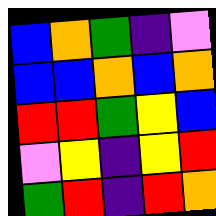[["blue", "orange", "green", "indigo", "violet"], ["blue", "blue", "orange", "blue", "orange"], ["red", "red", "green", "yellow", "blue"], ["violet", "yellow", "indigo", "yellow", "red"], ["green", "red", "indigo", "red", "orange"]]